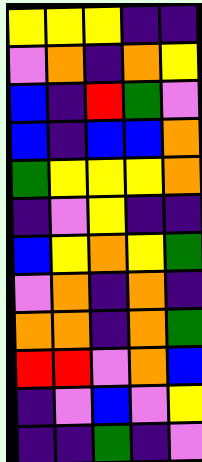[["yellow", "yellow", "yellow", "indigo", "indigo"], ["violet", "orange", "indigo", "orange", "yellow"], ["blue", "indigo", "red", "green", "violet"], ["blue", "indigo", "blue", "blue", "orange"], ["green", "yellow", "yellow", "yellow", "orange"], ["indigo", "violet", "yellow", "indigo", "indigo"], ["blue", "yellow", "orange", "yellow", "green"], ["violet", "orange", "indigo", "orange", "indigo"], ["orange", "orange", "indigo", "orange", "green"], ["red", "red", "violet", "orange", "blue"], ["indigo", "violet", "blue", "violet", "yellow"], ["indigo", "indigo", "green", "indigo", "violet"]]